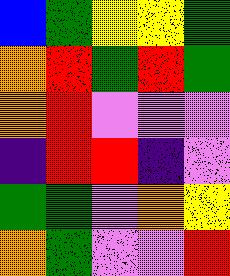[["blue", "green", "yellow", "yellow", "green"], ["orange", "red", "green", "red", "green"], ["orange", "red", "violet", "violet", "violet"], ["indigo", "red", "red", "indigo", "violet"], ["green", "green", "violet", "orange", "yellow"], ["orange", "green", "violet", "violet", "red"]]